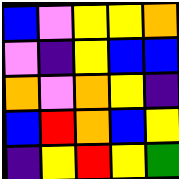[["blue", "violet", "yellow", "yellow", "orange"], ["violet", "indigo", "yellow", "blue", "blue"], ["orange", "violet", "orange", "yellow", "indigo"], ["blue", "red", "orange", "blue", "yellow"], ["indigo", "yellow", "red", "yellow", "green"]]